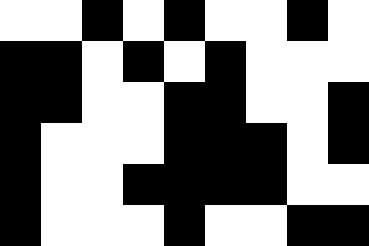[["white", "white", "black", "white", "black", "white", "white", "black", "white"], ["black", "black", "white", "black", "white", "black", "white", "white", "white"], ["black", "black", "white", "white", "black", "black", "white", "white", "black"], ["black", "white", "white", "white", "black", "black", "black", "white", "black"], ["black", "white", "white", "black", "black", "black", "black", "white", "white"], ["black", "white", "white", "white", "black", "white", "white", "black", "black"]]